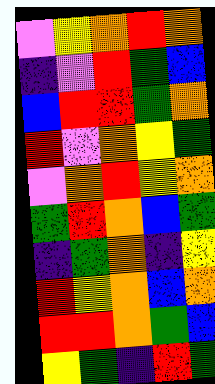[["violet", "yellow", "orange", "red", "orange"], ["indigo", "violet", "red", "green", "blue"], ["blue", "red", "red", "green", "orange"], ["red", "violet", "orange", "yellow", "green"], ["violet", "orange", "red", "yellow", "orange"], ["green", "red", "orange", "blue", "green"], ["indigo", "green", "orange", "indigo", "yellow"], ["red", "yellow", "orange", "blue", "orange"], ["red", "red", "orange", "green", "blue"], ["yellow", "green", "indigo", "red", "green"]]